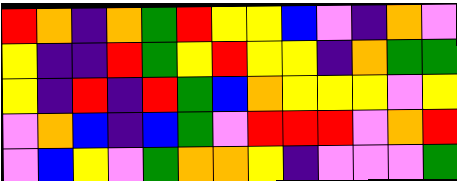[["red", "orange", "indigo", "orange", "green", "red", "yellow", "yellow", "blue", "violet", "indigo", "orange", "violet"], ["yellow", "indigo", "indigo", "red", "green", "yellow", "red", "yellow", "yellow", "indigo", "orange", "green", "green"], ["yellow", "indigo", "red", "indigo", "red", "green", "blue", "orange", "yellow", "yellow", "yellow", "violet", "yellow"], ["violet", "orange", "blue", "indigo", "blue", "green", "violet", "red", "red", "red", "violet", "orange", "red"], ["violet", "blue", "yellow", "violet", "green", "orange", "orange", "yellow", "indigo", "violet", "violet", "violet", "green"]]